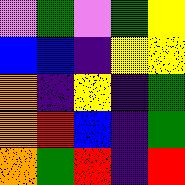[["violet", "green", "violet", "green", "yellow"], ["blue", "blue", "indigo", "yellow", "yellow"], ["orange", "indigo", "yellow", "indigo", "green"], ["orange", "red", "blue", "indigo", "green"], ["orange", "green", "red", "indigo", "red"]]